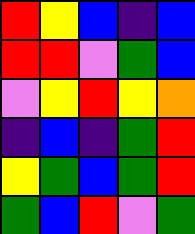[["red", "yellow", "blue", "indigo", "blue"], ["red", "red", "violet", "green", "blue"], ["violet", "yellow", "red", "yellow", "orange"], ["indigo", "blue", "indigo", "green", "red"], ["yellow", "green", "blue", "green", "red"], ["green", "blue", "red", "violet", "green"]]